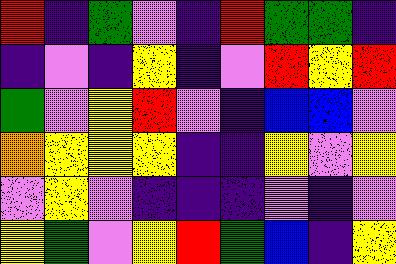[["red", "indigo", "green", "violet", "indigo", "red", "green", "green", "indigo"], ["indigo", "violet", "indigo", "yellow", "indigo", "violet", "red", "yellow", "red"], ["green", "violet", "yellow", "red", "violet", "indigo", "blue", "blue", "violet"], ["orange", "yellow", "yellow", "yellow", "indigo", "indigo", "yellow", "violet", "yellow"], ["violet", "yellow", "violet", "indigo", "indigo", "indigo", "violet", "indigo", "violet"], ["yellow", "green", "violet", "yellow", "red", "green", "blue", "indigo", "yellow"]]